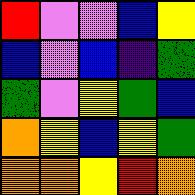[["red", "violet", "violet", "blue", "yellow"], ["blue", "violet", "blue", "indigo", "green"], ["green", "violet", "yellow", "green", "blue"], ["orange", "yellow", "blue", "yellow", "green"], ["orange", "orange", "yellow", "red", "orange"]]